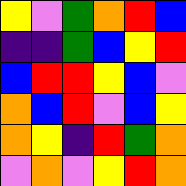[["yellow", "violet", "green", "orange", "red", "blue"], ["indigo", "indigo", "green", "blue", "yellow", "red"], ["blue", "red", "red", "yellow", "blue", "violet"], ["orange", "blue", "red", "violet", "blue", "yellow"], ["orange", "yellow", "indigo", "red", "green", "orange"], ["violet", "orange", "violet", "yellow", "red", "orange"]]